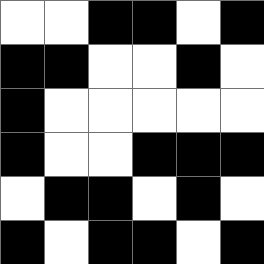[["white", "white", "black", "black", "white", "black"], ["black", "black", "white", "white", "black", "white"], ["black", "white", "white", "white", "white", "white"], ["black", "white", "white", "black", "black", "black"], ["white", "black", "black", "white", "black", "white"], ["black", "white", "black", "black", "white", "black"]]